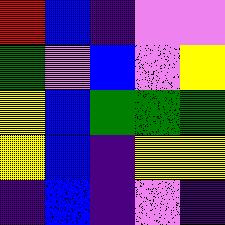[["red", "blue", "indigo", "violet", "violet"], ["green", "violet", "blue", "violet", "yellow"], ["yellow", "blue", "green", "green", "green"], ["yellow", "blue", "indigo", "yellow", "yellow"], ["indigo", "blue", "indigo", "violet", "indigo"]]